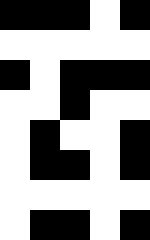[["black", "black", "black", "white", "black"], ["white", "white", "white", "white", "white"], ["black", "white", "black", "black", "black"], ["white", "white", "black", "white", "white"], ["white", "black", "white", "white", "black"], ["white", "black", "black", "white", "black"], ["white", "white", "white", "white", "white"], ["white", "black", "black", "white", "black"]]